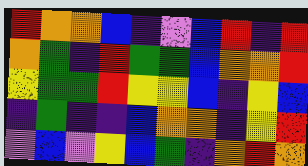[["red", "orange", "orange", "blue", "indigo", "violet", "blue", "red", "indigo", "red"], ["orange", "green", "indigo", "red", "green", "green", "blue", "orange", "orange", "red"], ["yellow", "green", "green", "red", "yellow", "yellow", "blue", "indigo", "yellow", "blue"], ["indigo", "green", "indigo", "indigo", "blue", "orange", "orange", "indigo", "yellow", "red"], ["violet", "blue", "violet", "yellow", "blue", "green", "indigo", "orange", "red", "orange"]]